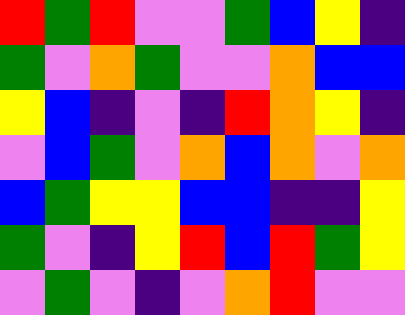[["red", "green", "red", "violet", "violet", "green", "blue", "yellow", "indigo"], ["green", "violet", "orange", "green", "violet", "violet", "orange", "blue", "blue"], ["yellow", "blue", "indigo", "violet", "indigo", "red", "orange", "yellow", "indigo"], ["violet", "blue", "green", "violet", "orange", "blue", "orange", "violet", "orange"], ["blue", "green", "yellow", "yellow", "blue", "blue", "indigo", "indigo", "yellow"], ["green", "violet", "indigo", "yellow", "red", "blue", "red", "green", "yellow"], ["violet", "green", "violet", "indigo", "violet", "orange", "red", "violet", "violet"]]